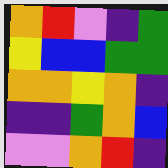[["orange", "red", "violet", "indigo", "green"], ["yellow", "blue", "blue", "green", "green"], ["orange", "orange", "yellow", "orange", "indigo"], ["indigo", "indigo", "green", "orange", "blue"], ["violet", "violet", "orange", "red", "indigo"]]